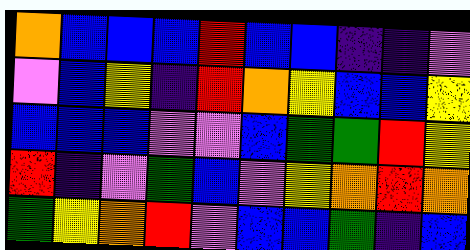[["orange", "blue", "blue", "blue", "red", "blue", "blue", "indigo", "indigo", "violet"], ["violet", "blue", "yellow", "indigo", "red", "orange", "yellow", "blue", "blue", "yellow"], ["blue", "blue", "blue", "violet", "violet", "blue", "green", "green", "red", "yellow"], ["red", "indigo", "violet", "green", "blue", "violet", "yellow", "orange", "red", "orange"], ["green", "yellow", "orange", "red", "violet", "blue", "blue", "green", "indigo", "blue"]]